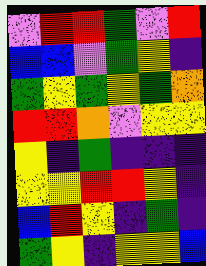[["violet", "red", "red", "green", "violet", "red"], ["blue", "blue", "violet", "green", "yellow", "indigo"], ["green", "yellow", "green", "yellow", "green", "orange"], ["red", "red", "orange", "violet", "yellow", "yellow"], ["yellow", "indigo", "green", "indigo", "indigo", "indigo"], ["yellow", "yellow", "red", "red", "yellow", "indigo"], ["blue", "red", "yellow", "indigo", "green", "indigo"], ["green", "yellow", "indigo", "yellow", "yellow", "blue"]]